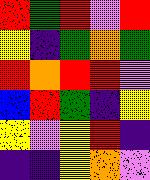[["red", "green", "red", "violet", "red"], ["yellow", "indigo", "green", "orange", "green"], ["red", "orange", "red", "red", "violet"], ["blue", "red", "green", "indigo", "yellow"], ["yellow", "violet", "yellow", "red", "indigo"], ["indigo", "indigo", "yellow", "orange", "violet"]]